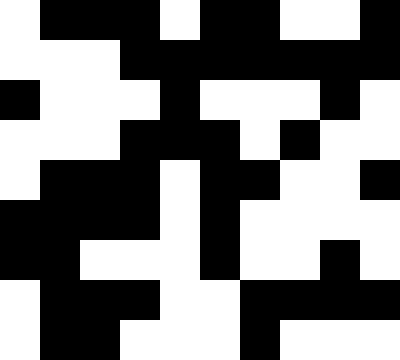[["white", "black", "black", "black", "white", "black", "black", "white", "white", "black"], ["white", "white", "white", "black", "black", "black", "black", "black", "black", "black"], ["black", "white", "white", "white", "black", "white", "white", "white", "black", "white"], ["white", "white", "white", "black", "black", "black", "white", "black", "white", "white"], ["white", "black", "black", "black", "white", "black", "black", "white", "white", "black"], ["black", "black", "black", "black", "white", "black", "white", "white", "white", "white"], ["black", "black", "white", "white", "white", "black", "white", "white", "black", "white"], ["white", "black", "black", "black", "white", "white", "black", "black", "black", "black"], ["white", "black", "black", "white", "white", "white", "black", "white", "white", "white"]]